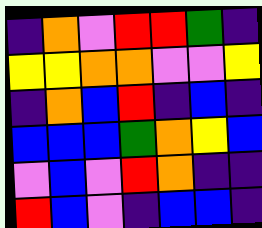[["indigo", "orange", "violet", "red", "red", "green", "indigo"], ["yellow", "yellow", "orange", "orange", "violet", "violet", "yellow"], ["indigo", "orange", "blue", "red", "indigo", "blue", "indigo"], ["blue", "blue", "blue", "green", "orange", "yellow", "blue"], ["violet", "blue", "violet", "red", "orange", "indigo", "indigo"], ["red", "blue", "violet", "indigo", "blue", "blue", "indigo"]]